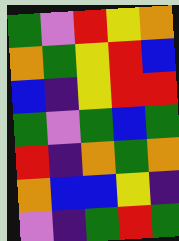[["green", "violet", "red", "yellow", "orange"], ["orange", "green", "yellow", "red", "blue"], ["blue", "indigo", "yellow", "red", "red"], ["green", "violet", "green", "blue", "green"], ["red", "indigo", "orange", "green", "orange"], ["orange", "blue", "blue", "yellow", "indigo"], ["violet", "indigo", "green", "red", "green"]]